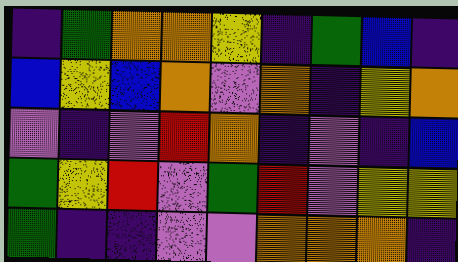[["indigo", "green", "orange", "orange", "yellow", "indigo", "green", "blue", "indigo"], ["blue", "yellow", "blue", "orange", "violet", "orange", "indigo", "yellow", "orange"], ["violet", "indigo", "violet", "red", "orange", "indigo", "violet", "indigo", "blue"], ["green", "yellow", "red", "violet", "green", "red", "violet", "yellow", "yellow"], ["green", "indigo", "indigo", "violet", "violet", "orange", "orange", "orange", "indigo"]]